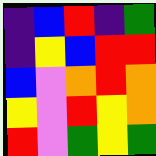[["indigo", "blue", "red", "indigo", "green"], ["indigo", "yellow", "blue", "red", "red"], ["blue", "violet", "orange", "red", "orange"], ["yellow", "violet", "red", "yellow", "orange"], ["red", "violet", "green", "yellow", "green"]]